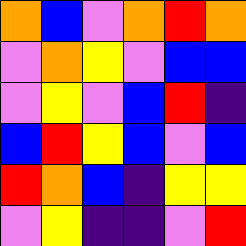[["orange", "blue", "violet", "orange", "red", "orange"], ["violet", "orange", "yellow", "violet", "blue", "blue"], ["violet", "yellow", "violet", "blue", "red", "indigo"], ["blue", "red", "yellow", "blue", "violet", "blue"], ["red", "orange", "blue", "indigo", "yellow", "yellow"], ["violet", "yellow", "indigo", "indigo", "violet", "red"]]